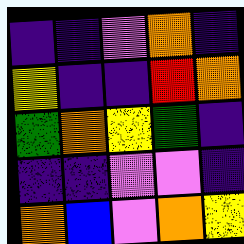[["indigo", "indigo", "violet", "orange", "indigo"], ["yellow", "indigo", "indigo", "red", "orange"], ["green", "orange", "yellow", "green", "indigo"], ["indigo", "indigo", "violet", "violet", "indigo"], ["orange", "blue", "violet", "orange", "yellow"]]